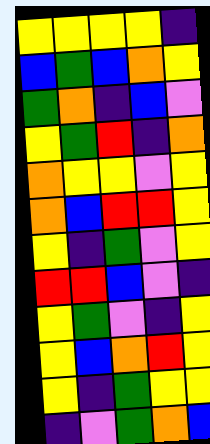[["yellow", "yellow", "yellow", "yellow", "indigo"], ["blue", "green", "blue", "orange", "yellow"], ["green", "orange", "indigo", "blue", "violet"], ["yellow", "green", "red", "indigo", "orange"], ["orange", "yellow", "yellow", "violet", "yellow"], ["orange", "blue", "red", "red", "yellow"], ["yellow", "indigo", "green", "violet", "yellow"], ["red", "red", "blue", "violet", "indigo"], ["yellow", "green", "violet", "indigo", "yellow"], ["yellow", "blue", "orange", "red", "yellow"], ["yellow", "indigo", "green", "yellow", "yellow"], ["indigo", "violet", "green", "orange", "blue"]]